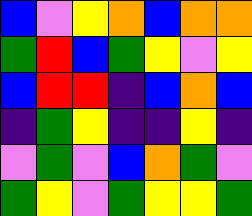[["blue", "violet", "yellow", "orange", "blue", "orange", "orange"], ["green", "red", "blue", "green", "yellow", "violet", "yellow"], ["blue", "red", "red", "indigo", "blue", "orange", "blue"], ["indigo", "green", "yellow", "indigo", "indigo", "yellow", "indigo"], ["violet", "green", "violet", "blue", "orange", "green", "violet"], ["green", "yellow", "violet", "green", "yellow", "yellow", "green"]]